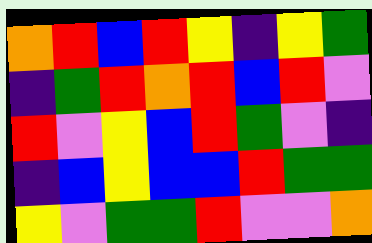[["orange", "red", "blue", "red", "yellow", "indigo", "yellow", "green"], ["indigo", "green", "red", "orange", "red", "blue", "red", "violet"], ["red", "violet", "yellow", "blue", "red", "green", "violet", "indigo"], ["indigo", "blue", "yellow", "blue", "blue", "red", "green", "green"], ["yellow", "violet", "green", "green", "red", "violet", "violet", "orange"]]